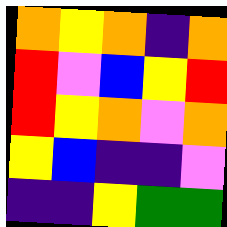[["orange", "yellow", "orange", "indigo", "orange"], ["red", "violet", "blue", "yellow", "red"], ["red", "yellow", "orange", "violet", "orange"], ["yellow", "blue", "indigo", "indigo", "violet"], ["indigo", "indigo", "yellow", "green", "green"]]